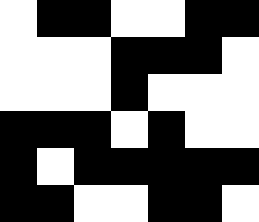[["white", "black", "black", "white", "white", "black", "black"], ["white", "white", "white", "black", "black", "black", "white"], ["white", "white", "white", "black", "white", "white", "white"], ["black", "black", "black", "white", "black", "white", "white"], ["black", "white", "black", "black", "black", "black", "black"], ["black", "black", "white", "white", "black", "black", "white"]]